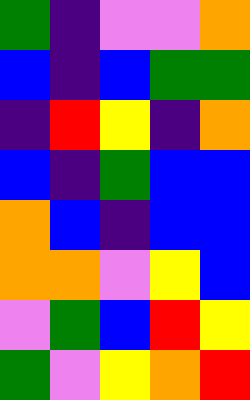[["green", "indigo", "violet", "violet", "orange"], ["blue", "indigo", "blue", "green", "green"], ["indigo", "red", "yellow", "indigo", "orange"], ["blue", "indigo", "green", "blue", "blue"], ["orange", "blue", "indigo", "blue", "blue"], ["orange", "orange", "violet", "yellow", "blue"], ["violet", "green", "blue", "red", "yellow"], ["green", "violet", "yellow", "orange", "red"]]